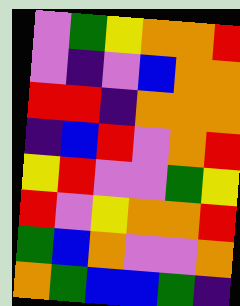[["violet", "green", "yellow", "orange", "orange", "red"], ["violet", "indigo", "violet", "blue", "orange", "orange"], ["red", "red", "indigo", "orange", "orange", "orange"], ["indigo", "blue", "red", "violet", "orange", "red"], ["yellow", "red", "violet", "violet", "green", "yellow"], ["red", "violet", "yellow", "orange", "orange", "red"], ["green", "blue", "orange", "violet", "violet", "orange"], ["orange", "green", "blue", "blue", "green", "indigo"]]